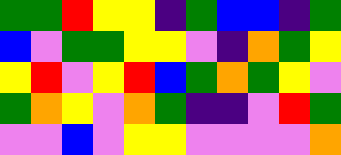[["green", "green", "red", "yellow", "yellow", "indigo", "green", "blue", "blue", "indigo", "green"], ["blue", "violet", "green", "green", "yellow", "yellow", "violet", "indigo", "orange", "green", "yellow"], ["yellow", "red", "violet", "yellow", "red", "blue", "green", "orange", "green", "yellow", "violet"], ["green", "orange", "yellow", "violet", "orange", "green", "indigo", "indigo", "violet", "red", "green"], ["violet", "violet", "blue", "violet", "yellow", "yellow", "violet", "violet", "violet", "violet", "orange"]]